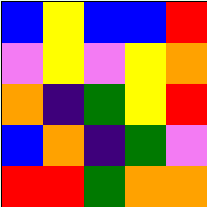[["blue", "yellow", "blue", "blue", "red"], ["violet", "yellow", "violet", "yellow", "orange"], ["orange", "indigo", "green", "yellow", "red"], ["blue", "orange", "indigo", "green", "violet"], ["red", "red", "green", "orange", "orange"]]